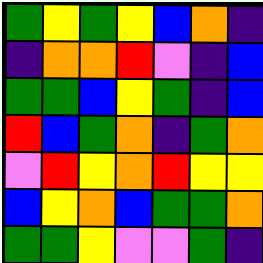[["green", "yellow", "green", "yellow", "blue", "orange", "indigo"], ["indigo", "orange", "orange", "red", "violet", "indigo", "blue"], ["green", "green", "blue", "yellow", "green", "indigo", "blue"], ["red", "blue", "green", "orange", "indigo", "green", "orange"], ["violet", "red", "yellow", "orange", "red", "yellow", "yellow"], ["blue", "yellow", "orange", "blue", "green", "green", "orange"], ["green", "green", "yellow", "violet", "violet", "green", "indigo"]]